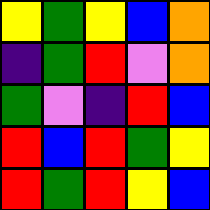[["yellow", "green", "yellow", "blue", "orange"], ["indigo", "green", "red", "violet", "orange"], ["green", "violet", "indigo", "red", "blue"], ["red", "blue", "red", "green", "yellow"], ["red", "green", "red", "yellow", "blue"]]